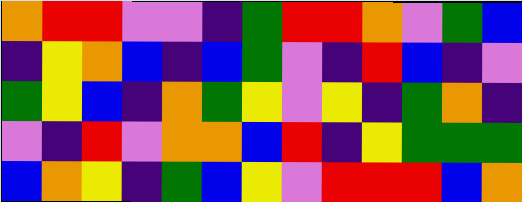[["orange", "red", "red", "violet", "violet", "indigo", "green", "red", "red", "orange", "violet", "green", "blue"], ["indigo", "yellow", "orange", "blue", "indigo", "blue", "green", "violet", "indigo", "red", "blue", "indigo", "violet"], ["green", "yellow", "blue", "indigo", "orange", "green", "yellow", "violet", "yellow", "indigo", "green", "orange", "indigo"], ["violet", "indigo", "red", "violet", "orange", "orange", "blue", "red", "indigo", "yellow", "green", "green", "green"], ["blue", "orange", "yellow", "indigo", "green", "blue", "yellow", "violet", "red", "red", "red", "blue", "orange"]]